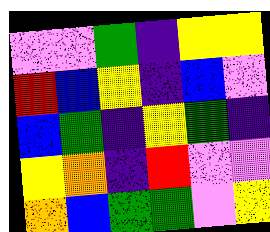[["violet", "violet", "green", "indigo", "yellow", "yellow"], ["red", "blue", "yellow", "indigo", "blue", "violet"], ["blue", "green", "indigo", "yellow", "green", "indigo"], ["yellow", "orange", "indigo", "red", "violet", "violet"], ["orange", "blue", "green", "green", "violet", "yellow"]]